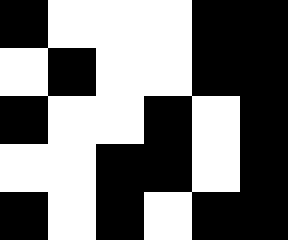[["black", "white", "white", "white", "black", "black"], ["white", "black", "white", "white", "black", "black"], ["black", "white", "white", "black", "white", "black"], ["white", "white", "black", "black", "white", "black"], ["black", "white", "black", "white", "black", "black"]]